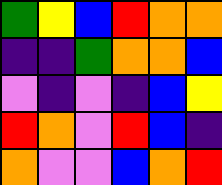[["green", "yellow", "blue", "red", "orange", "orange"], ["indigo", "indigo", "green", "orange", "orange", "blue"], ["violet", "indigo", "violet", "indigo", "blue", "yellow"], ["red", "orange", "violet", "red", "blue", "indigo"], ["orange", "violet", "violet", "blue", "orange", "red"]]